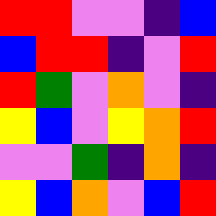[["red", "red", "violet", "violet", "indigo", "blue"], ["blue", "red", "red", "indigo", "violet", "red"], ["red", "green", "violet", "orange", "violet", "indigo"], ["yellow", "blue", "violet", "yellow", "orange", "red"], ["violet", "violet", "green", "indigo", "orange", "indigo"], ["yellow", "blue", "orange", "violet", "blue", "red"]]